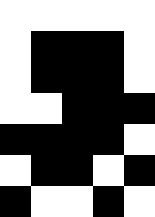[["white", "white", "white", "white", "white"], ["white", "black", "black", "black", "white"], ["white", "black", "black", "black", "white"], ["white", "white", "black", "black", "black"], ["black", "black", "black", "black", "white"], ["white", "black", "black", "white", "black"], ["black", "white", "white", "black", "white"]]